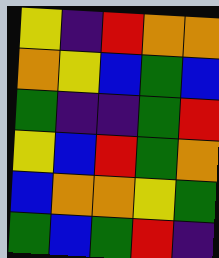[["yellow", "indigo", "red", "orange", "orange"], ["orange", "yellow", "blue", "green", "blue"], ["green", "indigo", "indigo", "green", "red"], ["yellow", "blue", "red", "green", "orange"], ["blue", "orange", "orange", "yellow", "green"], ["green", "blue", "green", "red", "indigo"]]